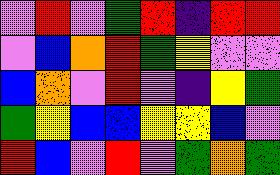[["violet", "red", "violet", "green", "red", "indigo", "red", "red"], ["violet", "blue", "orange", "red", "green", "yellow", "violet", "violet"], ["blue", "orange", "violet", "red", "violet", "indigo", "yellow", "green"], ["green", "yellow", "blue", "blue", "yellow", "yellow", "blue", "violet"], ["red", "blue", "violet", "red", "violet", "green", "orange", "green"]]